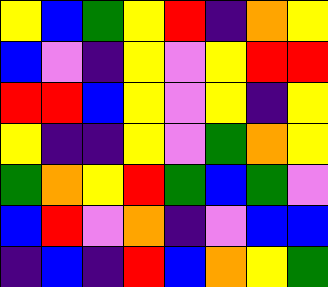[["yellow", "blue", "green", "yellow", "red", "indigo", "orange", "yellow"], ["blue", "violet", "indigo", "yellow", "violet", "yellow", "red", "red"], ["red", "red", "blue", "yellow", "violet", "yellow", "indigo", "yellow"], ["yellow", "indigo", "indigo", "yellow", "violet", "green", "orange", "yellow"], ["green", "orange", "yellow", "red", "green", "blue", "green", "violet"], ["blue", "red", "violet", "orange", "indigo", "violet", "blue", "blue"], ["indigo", "blue", "indigo", "red", "blue", "orange", "yellow", "green"]]